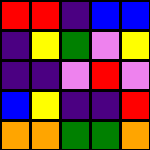[["red", "red", "indigo", "blue", "blue"], ["indigo", "yellow", "green", "violet", "yellow"], ["indigo", "indigo", "violet", "red", "violet"], ["blue", "yellow", "indigo", "indigo", "red"], ["orange", "orange", "green", "green", "orange"]]